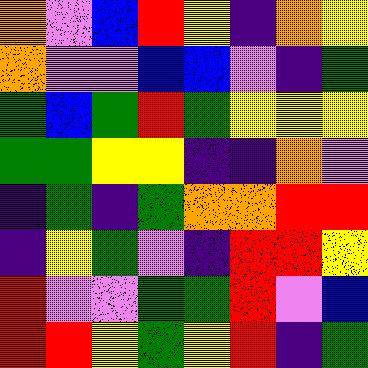[["orange", "violet", "blue", "red", "yellow", "indigo", "orange", "yellow"], ["orange", "violet", "violet", "blue", "blue", "violet", "indigo", "green"], ["green", "blue", "green", "red", "green", "yellow", "yellow", "yellow"], ["green", "green", "yellow", "yellow", "indigo", "indigo", "orange", "violet"], ["indigo", "green", "indigo", "green", "orange", "orange", "red", "red"], ["indigo", "yellow", "green", "violet", "indigo", "red", "red", "yellow"], ["red", "violet", "violet", "green", "green", "red", "violet", "blue"], ["red", "red", "yellow", "green", "yellow", "red", "indigo", "green"]]